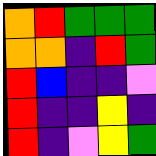[["orange", "red", "green", "green", "green"], ["orange", "orange", "indigo", "red", "green"], ["red", "blue", "indigo", "indigo", "violet"], ["red", "indigo", "indigo", "yellow", "indigo"], ["red", "indigo", "violet", "yellow", "green"]]